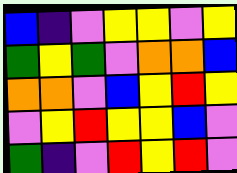[["blue", "indigo", "violet", "yellow", "yellow", "violet", "yellow"], ["green", "yellow", "green", "violet", "orange", "orange", "blue"], ["orange", "orange", "violet", "blue", "yellow", "red", "yellow"], ["violet", "yellow", "red", "yellow", "yellow", "blue", "violet"], ["green", "indigo", "violet", "red", "yellow", "red", "violet"]]